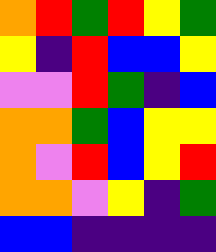[["orange", "red", "green", "red", "yellow", "green"], ["yellow", "indigo", "red", "blue", "blue", "yellow"], ["violet", "violet", "red", "green", "indigo", "blue"], ["orange", "orange", "green", "blue", "yellow", "yellow"], ["orange", "violet", "red", "blue", "yellow", "red"], ["orange", "orange", "violet", "yellow", "indigo", "green"], ["blue", "blue", "indigo", "indigo", "indigo", "indigo"]]